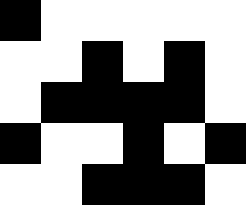[["black", "white", "white", "white", "white", "white"], ["white", "white", "black", "white", "black", "white"], ["white", "black", "black", "black", "black", "white"], ["black", "white", "white", "black", "white", "black"], ["white", "white", "black", "black", "black", "white"]]